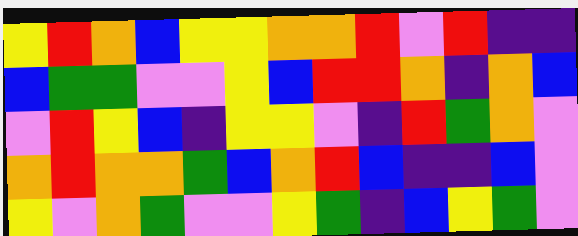[["yellow", "red", "orange", "blue", "yellow", "yellow", "orange", "orange", "red", "violet", "red", "indigo", "indigo"], ["blue", "green", "green", "violet", "violet", "yellow", "blue", "red", "red", "orange", "indigo", "orange", "blue"], ["violet", "red", "yellow", "blue", "indigo", "yellow", "yellow", "violet", "indigo", "red", "green", "orange", "violet"], ["orange", "red", "orange", "orange", "green", "blue", "orange", "red", "blue", "indigo", "indigo", "blue", "violet"], ["yellow", "violet", "orange", "green", "violet", "violet", "yellow", "green", "indigo", "blue", "yellow", "green", "violet"]]